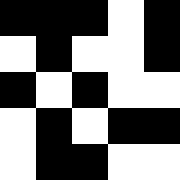[["black", "black", "black", "white", "black"], ["white", "black", "white", "white", "black"], ["black", "white", "black", "white", "white"], ["white", "black", "white", "black", "black"], ["white", "black", "black", "white", "white"]]